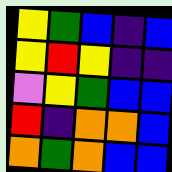[["yellow", "green", "blue", "indigo", "blue"], ["yellow", "red", "yellow", "indigo", "indigo"], ["violet", "yellow", "green", "blue", "blue"], ["red", "indigo", "orange", "orange", "blue"], ["orange", "green", "orange", "blue", "blue"]]